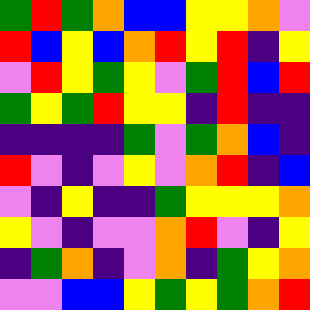[["green", "red", "green", "orange", "blue", "blue", "yellow", "yellow", "orange", "violet"], ["red", "blue", "yellow", "blue", "orange", "red", "yellow", "red", "indigo", "yellow"], ["violet", "red", "yellow", "green", "yellow", "violet", "green", "red", "blue", "red"], ["green", "yellow", "green", "red", "yellow", "yellow", "indigo", "red", "indigo", "indigo"], ["indigo", "indigo", "indigo", "indigo", "green", "violet", "green", "orange", "blue", "indigo"], ["red", "violet", "indigo", "violet", "yellow", "violet", "orange", "red", "indigo", "blue"], ["violet", "indigo", "yellow", "indigo", "indigo", "green", "yellow", "yellow", "yellow", "orange"], ["yellow", "violet", "indigo", "violet", "violet", "orange", "red", "violet", "indigo", "yellow"], ["indigo", "green", "orange", "indigo", "violet", "orange", "indigo", "green", "yellow", "orange"], ["violet", "violet", "blue", "blue", "yellow", "green", "yellow", "green", "orange", "red"]]